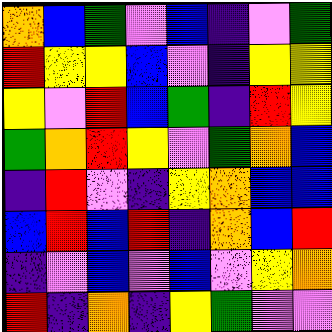[["orange", "blue", "green", "violet", "blue", "indigo", "violet", "green"], ["red", "yellow", "yellow", "blue", "violet", "indigo", "yellow", "yellow"], ["yellow", "violet", "red", "blue", "green", "indigo", "red", "yellow"], ["green", "orange", "red", "yellow", "violet", "green", "orange", "blue"], ["indigo", "red", "violet", "indigo", "yellow", "orange", "blue", "blue"], ["blue", "red", "blue", "red", "indigo", "orange", "blue", "red"], ["indigo", "violet", "blue", "violet", "blue", "violet", "yellow", "orange"], ["red", "indigo", "orange", "indigo", "yellow", "green", "violet", "violet"]]